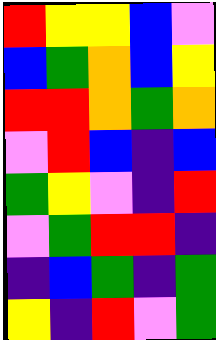[["red", "yellow", "yellow", "blue", "violet"], ["blue", "green", "orange", "blue", "yellow"], ["red", "red", "orange", "green", "orange"], ["violet", "red", "blue", "indigo", "blue"], ["green", "yellow", "violet", "indigo", "red"], ["violet", "green", "red", "red", "indigo"], ["indigo", "blue", "green", "indigo", "green"], ["yellow", "indigo", "red", "violet", "green"]]